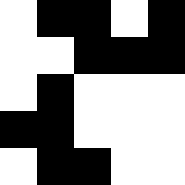[["white", "black", "black", "white", "black"], ["white", "white", "black", "black", "black"], ["white", "black", "white", "white", "white"], ["black", "black", "white", "white", "white"], ["white", "black", "black", "white", "white"]]